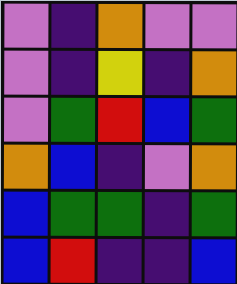[["violet", "indigo", "orange", "violet", "violet"], ["violet", "indigo", "yellow", "indigo", "orange"], ["violet", "green", "red", "blue", "green"], ["orange", "blue", "indigo", "violet", "orange"], ["blue", "green", "green", "indigo", "green"], ["blue", "red", "indigo", "indigo", "blue"]]